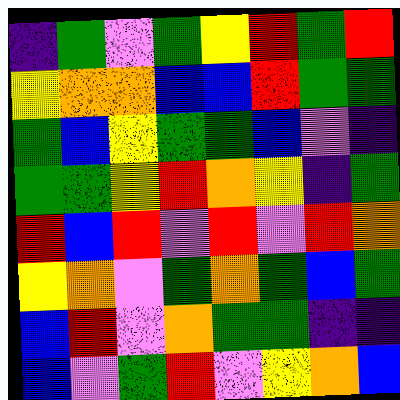[["indigo", "green", "violet", "green", "yellow", "red", "green", "red"], ["yellow", "orange", "orange", "blue", "blue", "red", "green", "green"], ["green", "blue", "yellow", "green", "green", "blue", "violet", "indigo"], ["green", "green", "yellow", "red", "orange", "yellow", "indigo", "green"], ["red", "blue", "red", "violet", "red", "violet", "red", "orange"], ["yellow", "orange", "violet", "green", "orange", "green", "blue", "green"], ["blue", "red", "violet", "orange", "green", "green", "indigo", "indigo"], ["blue", "violet", "green", "red", "violet", "yellow", "orange", "blue"]]